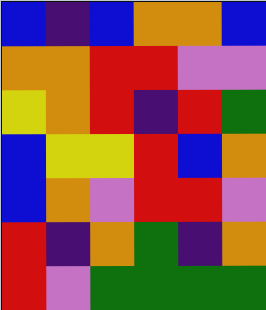[["blue", "indigo", "blue", "orange", "orange", "blue"], ["orange", "orange", "red", "red", "violet", "violet"], ["yellow", "orange", "red", "indigo", "red", "green"], ["blue", "yellow", "yellow", "red", "blue", "orange"], ["blue", "orange", "violet", "red", "red", "violet"], ["red", "indigo", "orange", "green", "indigo", "orange"], ["red", "violet", "green", "green", "green", "green"]]